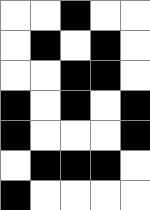[["white", "white", "black", "white", "white"], ["white", "black", "white", "black", "white"], ["white", "white", "black", "black", "white"], ["black", "white", "black", "white", "black"], ["black", "white", "white", "white", "black"], ["white", "black", "black", "black", "white"], ["black", "white", "white", "white", "white"]]